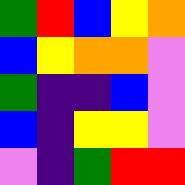[["green", "red", "blue", "yellow", "orange"], ["blue", "yellow", "orange", "orange", "violet"], ["green", "indigo", "indigo", "blue", "violet"], ["blue", "indigo", "yellow", "yellow", "violet"], ["violet", "indigo", "green", "red", "red"]]